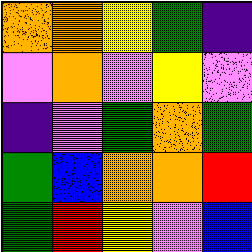[["orange", "orange", "yellow", "green", "indigo"], ["violet", "orange", "violet", "yellow", "violet"], ["indigo", "violet", "green", "orange", "green"], ["green", "blue", "orange", "orange", "red"], ["green", "red", "yellow", "violet", "blue"]]